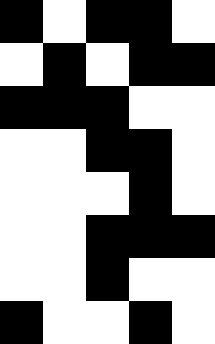[["black", "white", "black", "black", "white"], ["white", "black", "white", "black", "black"], ["black", "black", "black", "white", "white"], ["white", "white", "black", "black", "white"], ["white", "white", "white", "black", "white"], ["white", "white", "black", "black", "black"], ["white", "white", "black", "white", "white"], ["black", "white", "white", "black", "white"]]